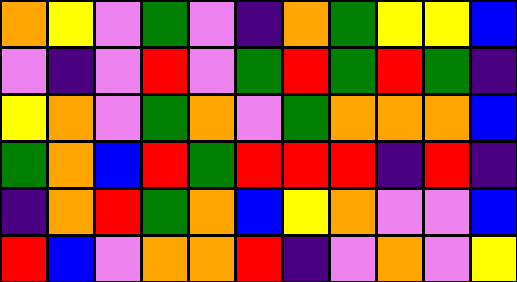[["orange", "yellow", "violet", "green", "violet", "indigo", "orange", "green", "yellow", "yellow", "blue"], ["violet", "indigo", "violet", "red", "violet", "green", "red", "green", "red", "green", "indigo"], ["yellow", "orange", "violet", "green", "orange", "violet", "green", "orange", "orange", "orange", "blue"], ["green", "orange", "blue", "red", "green", "red", "red", "red", "indigo", "red", "indigo"], ["indigo", "orange", "red", "green", "orange", "blue", "yellow", "orange", "violet", "violet", "blue"], ["red", "blue", "violet", "orange", "orange", "red", "indigo", "violet", "orange", "violet", "yellow"]]